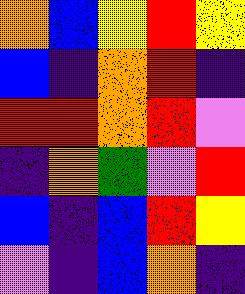[["orange", "blue", "yellow", "red", "yellow"], ["blue", "indigo", "orange", "red", "indigo"], ["red", "red", "orange", "red", "violet"], ["indigo", "orange", "green", "violet", "red"], ["blue", "indigo", "blue", "red", "yellow"], ["violet", "indigo", "blue", "orange", "indigo"]]